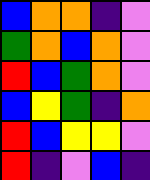[["blue", "orange", "orange", "indigo", "violet"], ["green", "orange", "blue", "orange", "violet"], ["red", "blue", "green", "orange", "violet"], ["blue", "yellow", "green", "indigo", "orange"], ["red", "blue", "yellow", "yellow", "violet"], ["red", "indigo", "violet", "blue", "indigo"]]